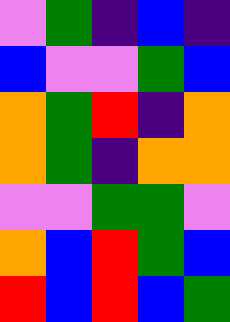[["violet", "green", "indigo", "blue", "indigo"], ["blue", "violet", "violet", "green", "blue"], ["orange", "green", "red", "indigo", "orange"], ["orange", "green", "indigo", "orange", "orange"], ["violet", "violet", "green", "green", "violet"], ["orange", "blue", "red", "green", "blue"], ["red", "blue", "red", "blue", "green"]]